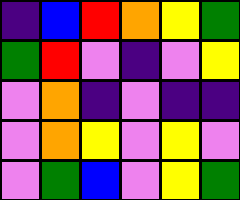[["indigo", "blue", "red", "orange", "yellow", "green"], ["green", "red", "violet", "indigo", "violet", "yellow"], ["violet", "orange", "indigo", "violet", "indigo", "indigo"], ["violet", "orange", "yellow", "violet", "yellow", "violet"], ["violet", "green", "blue", "violet", "yellow", "green"]]